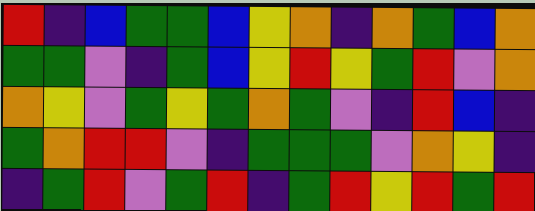[["red", "indigo", "blue", "green", "green", "blue", "yellow", "orange", "indigo", "orange", "green", "blue", "orange"], ["green", "green", "violet", "indigo", "green", "blue", "yellow", "red", "yellow", "green", "red", "violet", "orange"], ["orange", "yellow", "violet", "green", "yellow", "green", "orange", "green", "violet", "indigo", "red", "blue", "indigo"], ["green", "orange", "red", "red", "violet", "indigo", "green", "green", "green", "violet", "orange", "yellow", "indigo"], ["indigo", "green", "red", "violet", "green", "red", "indigo", "green", "red", "yellow", "red", "green", "red"]]